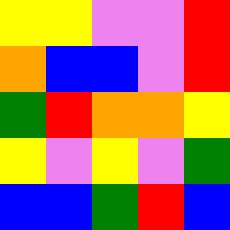[["yellow", "yellow", "violet", "violet", "red"], ["orange", "blue", "blue", "violet", "red"], ["green", "red", "orange", "orange", "yellow"], ["yellow", "violet", "yellow", "violet", "green"], ["blue", "blue", "green", "red", "blue"]]